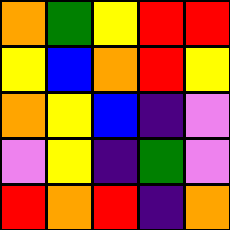[["orange", "green", "yellow", "red", "red"], ["yellow", "blue", "orange", "red", "yellow"], ["orange", "yellow", "blue", "indigo", "violet"], ["violet", "yellow", "indigo", "green", "violet"], ["red", "orange", "red", "indigo", "orange"]]